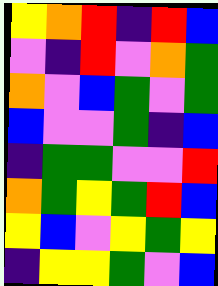[["yellow", "orange", "red", "indigo", "red", "blue"], ["violet", "indigo", "red", "violet", "orange", "green"], ["orange", "violet", "blue", "green", "violet", "green"], ["blue", "violet", "violet", "green", "indigo", "blue"], ["indigo", "green", "green", "violet", "violet", "red"], ["orange", "green", "yellow", "green", "red", "blue"], ["yellow", "blue", "violet", "yellow", "green", "yellow"], ["indigo", "yellow", "yellow", "green", "violet", "blue"]]